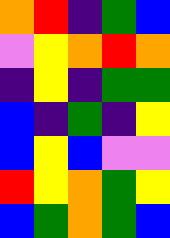[["orange", "red", "indigo", "green", "blue"], ["violet", "yellow", "orange", "red", "orange"], ["indigo", "yellow", "indigo", "green", "green"], ["blue", "indigo", "green", "indigo", "yellow"], ["blue", "yellow", "blue", "violet", "violet"], ["red", "yellow", "orange", "green", "yellow"], ["blue", "green", "orange", "green", "blue"]]